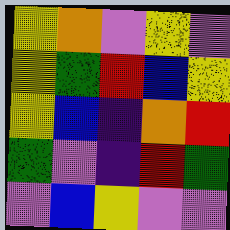[["yellow", "orange", "violet", "yellow", "violet"], ["yellow", "green", "red", "blue", "yellow"], ["yellow", "blue", "indigo", "orange", "red"], ["green", "violet", "indigo", "red", "green"], ["violet", "blue", "yellow", "violet", "violet"]]